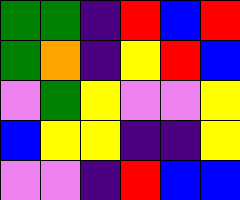[["green", "green", "indigo", "red", "blue", "red"], ["green", "orange", "indigo", "yellow", "red", "blue"], ["violet", "green", "yellow", "violet", "violet", "yellow"], ["blue", "yellow", "yellow", "indigo", "indigo", "yellow"], ["violet", "violet", "indigo", "red", "blue", "blue"]]